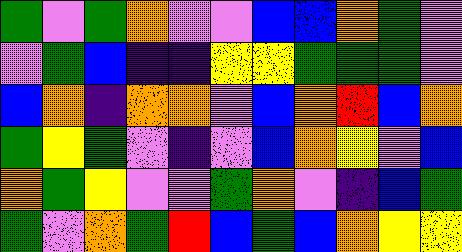[["green", "violet", "green", "orange", "violet", "violet", "blue", "blue", "orange", "green", "violet"], ["violet", "green", "blue", "indigo", "indigo", "yellow", "yellow", "green", "green", "green", "violet"], ["blue", "orange", "indigo", "orange", "orange", "violet", "blue", "orange", "red", "blue", "orange"], ["green", "yellow", "green", "violet", "indigo", "violet", "blue", "orange", "yellow", "violet", "blue"], ["orange", "green", "yellow", "violet", "violet", "green", "orange", "violet", "indigo", "blue", "green"], ["green", "violet", "orange", "green", "red", "blue", "green", "blue", "orange", "yellow", "yellow"]]